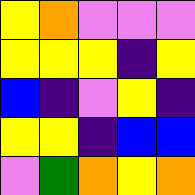[["yellow", "orange", "violet", "violet", "violet"], ["yellow", "yellow", "yellow", "indigo", "yellow"], ["blue", "indigo", "violet", "yellow", "indigo"], ["yellow", "yellow", "indigo", "blue", "blue"], ["violet", "green", "orange", "yellow", "orange"]]